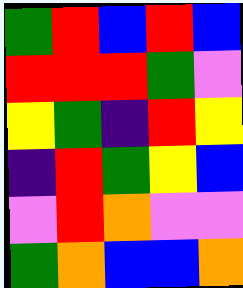[["green", "red", "blue", "red", "blue"], ["red", "red", "red", "green", "violet"], ["yellow", "green", "indigo", "red", "yellow"], ["indigo", "red", "green", "yellow", "blue"], ["violet", "red", "orange", "violet", "violet"], ["green", "orange", "blue", "blue", "orange"]]